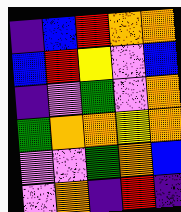[["indigo", "blue", "red", "orange", "orange"], ["blue", "red", "yellow", "violet", "blue"], ["indigo", "violet", "green", "violet", "orange"], ["green", "orange", "orange", "yellow", "orange"], ["violet", "violet", "green", "orange", "blue"], ["violet", "orange", "indigo", "red", "indigo"]]